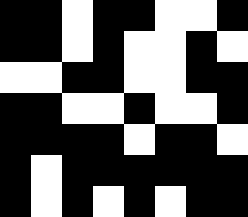[["black", "black", "white", "black", "black", "white", "white", "black"], ["black", "black", "white", "black", "white", "white", "black", "white"], ["white", "white", "black", "black", "white", "white", "black", "black"], ["black", "black", "white", "white", "black", "white", "white", "black"], ["black", "black", "black", "black", "white", "black", "black", "white"], ["black", "white", "black", "black", "black", "black", "black", "black"], ["black", "white", "black", "white", "black", "white", "black", "black"]]